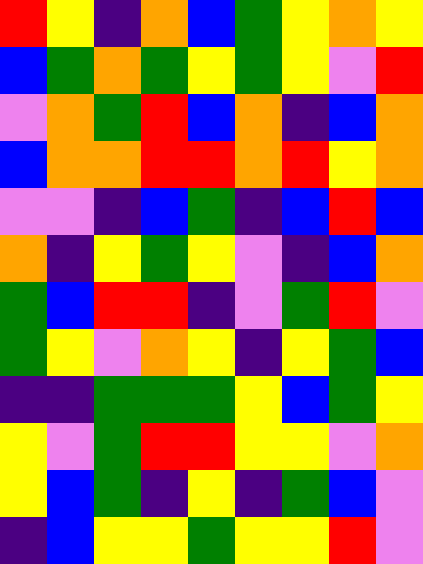[["red", "yellow", "indigo", "orange", "blue", "green", "yellow", "orange", "yellow"], ["blue", "green", "orange", "green", "yellow", "green", "yellow", "violet", "red"], ["violet", "orange", "green", "red", "blue", "orange", "indigo", "blue", "orange"], ["blue", "orange", "orange", "red", "red", "orange", "red", "yellow", "orange"], ["violet", "violet", "indigo", "blue", "green", "indigo", "blue", "red", "blue"], ["orange", "indigo", "yellow", "green", "yellow", "violet", "indigo", "blue", "orange"], ["green", "blue", "red", "red", "indigo", "violet", "green", "red", "violet"], ["green", "yellow", "violet", "orange", "yellow", "indigo", "yellow", "green", "blue"], ["indigo", "indigo", "green", "green", "green", "yellow", "blue", "green", "yellow"], ["yellow", "violet", "green", "red", "red", "yellow", "yellow", "violet", "orange"], ["yellow", "blue", "green", "indigo", "yellow", "indigo", "green", "blue", "violet"], ["indigo", "blue", "yellow", "yellow", "green", "yellow", "yellow", "red", "violet"]]